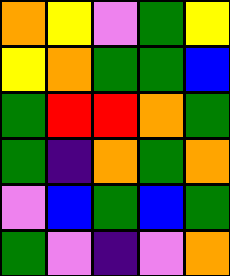[["orange", "yellow", "violet", "green", "yellow"], ["yellow", "orange", "green", "green", "blue"], ["green", "red", "red", "orange", "green"], ["green", "indigo", "orange", "green", "orange"], ["violet", "blue", "green", "blue", "green"], ["green", "violet", "indigo", "violet", "orange"]]